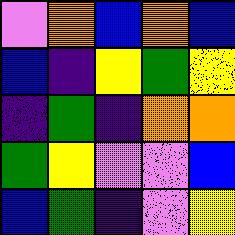[["violet", "orange", "blue", "orange", "blue"], ["blue", "indigo", "yellow", "green", "yellow"], ["indigo", "green", "indigo", "orange", "orange"], ["green", "yellow", "violet", "violet", "blue"], ["blue", "green", "indigo", "violet", "yellow"]]